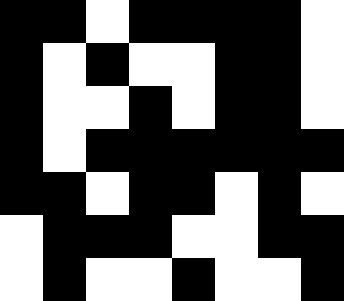[["black", "black", "white", "black", "black", "black", "black", "white"], ["black", "white", "black", "white", "white", "black", "black", "white"], ["black", "white", "white", "black", "white", "black", "black", "white"], ["black", "white", "black", "black", "black", "black", "black", "black"], ["black", "black", "white", "black", "black", "white", "black", "white"], ["white", "black", "black", "black", "white", "white", "black", "black"], ["white", "black", "white", "white", "black", "white", "white", "black"]]